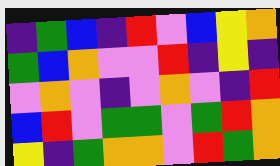[["indigo", "green", "blue", "indigo", "red", "violet", "blue", "yellow", "orange"], ["green", "blue", "orange", "violet", "violet", "red", "indigo", "yellow", "indigo"], ["violet", "orange", "violet", "indigo", "violet", "orange", "violet", "indigo", "red"], ["blue", "red", "violet", "green", "green", "violet", "green", "red", "orange"], ["yellow", "indigo", "green", "orange", "orange", "violet", "red", "green", "orange"]]